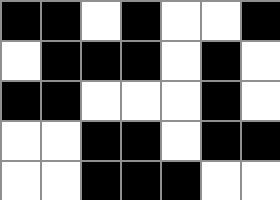[["black", "black", "white", "black", "white", "white", "black"], ["white", "black", "black", "black", "white", "black", "white"], ["black", "black", "white", "white", "white", "black", "white"], ["white", "white", "black", "black", "white", "black", "black"], ["white", "white", "black", "black", "black", "white", "white"]]